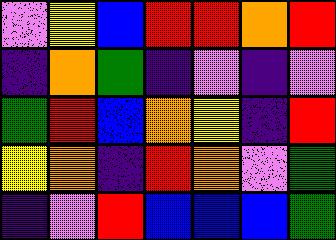[["violet", "yellow", "blue", "red", "red", "orange", "red"], ["indigo", "orange", "green", "indigo", "violet", "indigo", "violet"], ["green", "red", "blue", "orange", "yellow", "indigo", "red"], ["yellow", "orange", "indigo", "red", "orange", "violet", "green"], ["indigo", "violet", "red", "blue", "blue", "blue", "green"]]